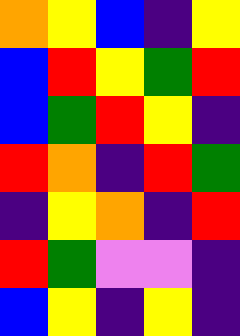[["orange", "yellow", "blue", "indigo", "yellow"], ["blue", "red", "yellow", "green", "red"], ["blue", "green", "red", "yellow", "indigo"], ["red", "orange", "indigo", "red", "green"], ["indigo", "yellow", "orange", "indigo", "red"], ["red", "green", "violet", "violet", "indigo"], ["blue", "yellow", "indigo", "yellow", "indigo"]]